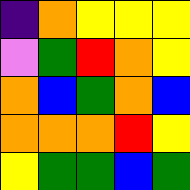[["indigo", "orange", "yellow", "yellow", "yellow"], ["violet", "green", "red", "orange", "yellow"], ["orange", "blue", "green", "orange", "blue"], ["orange", "orange", "orange", "red", "yellow"], ["yellow", "green", "green", "blue", "green"]]